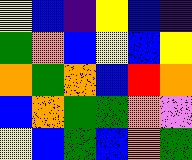[["yellow", "blue", "indigo", "yellow", "blue", "indigo"], ["green", "orange", "blue", "yellow", "blue", "yellow"], ["orange", "green", "orange", "blue", "red", "orange"], ["blue", "orange", "green", "green", "orange", "violet"], ["yellow", "blue", "green", "blue", "orange", "green"]]